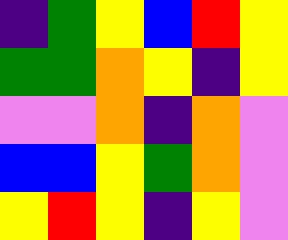[["indigo", "green", "yellow", "blue", "red", "yellow"], ["green", "green", "orange", "yellow", "indigo", "yellow"], ["violet", "violet", "orange", "indigo", "orange", "violet"], ["blue", "blue", "yellow", "green", "orange", "violet"], ["yellow", "red", "yellow", "indigo", "yellow", "violet"]]